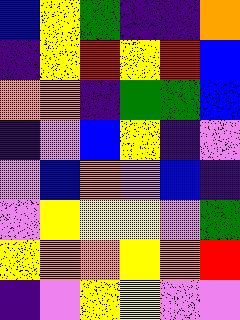[["blue", "yellow", "green", "indigo", "indigo", "orange"], ["indigo", "yellow", "red", "yellow", "red", "blue"], ["orange", "orange", "indigo", "green", "green", "blue"], ["indigo", "violet", "blue", "yellow", "indigo", "violet"], ["violet", "blue", "orange", "violet", "blue", "indigo"], ["violet", "yellow", "yellow", "yellow", "violet", "green"], ["yellow", "orange", "orange", "yellow", "orange", "red"], ["indigo", "violet", "yellow", "yellow", "violet", "violet"]]